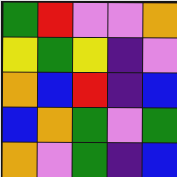[["green", "red", "violet", "violet", "orange"], ["yellow", "green", "yellow", "indigo", "violet"], ["orange", "blue", "red", "indigo", "blue"], ["blue", "orange", "green", "violet", "green"], ["orange", "violet", "green", "indigo", "blue"]]